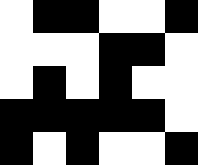[["white", "black", "black", "white", "white", "black"], ["white", "white", "white", "black", "black", "white"], ["white", "black", "white", "black", "white", "white"], ["black", "black", "black", "black", "black", "white"], ["black", "white", "black", "white", "white", "black"]]